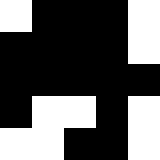[["white", "black", "black", "black", "white"], ["black", "black", "black", "black", "white"], ["black", "black", "black", "black", "black"], ["black", "white", "white", "black", "white"], ["white", "white", "black", "black", "white"]]